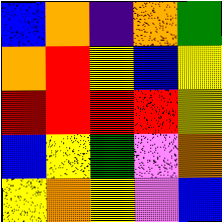[["blue", "orange", "indigo", "orange", "green"], ["orange", "red", "yellow", "blue", "yellow"], ["red", "red", "red", "red", "yellow"], ["blue", "yellow", "green", "violet", "orange"], ["yellow", "orange", "yellow", "violet", "blue"]]